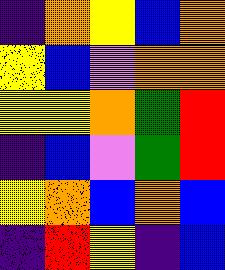[["indigo", "orange", "yellow", "blue", "orange"], ["yellow", "blue", "violet", "orange", "orange"], ["yellow", "yellow", "orange", "green", "red"], ["indigo", "blue", "violet", "green", "red"], ["yellow", "orange", "blue", "orange", "blue"], ["indigo", "red", "yellow", "indigo", "blue"]]